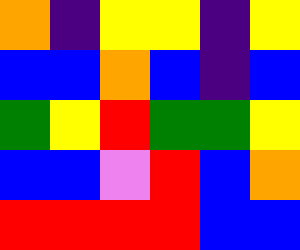[["orange", "indigo", "yellow", "yellow", "indigo", "yellow"], ["blue", "blue", "orange", "blue", "indigo", "blue"], ["green", "yellow", "red", "green", "green", "yellow"], ["blue", "blue", "violet", "red", "blue", "orange"], ["red", "red", "red", "red", "blue", "blue"]]